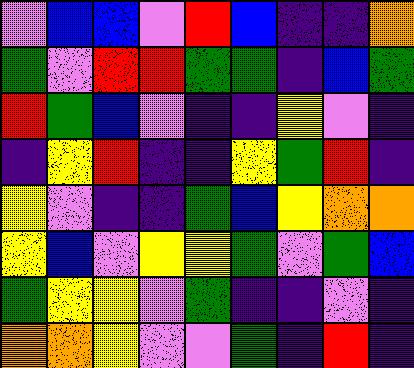[["violet", "blue", "blue", "violet", "red", "blue", "indigo", "indigo", "orange"], ["green", "violet", "red", "red", "green", "green", "indigo", "blue", "green"], ["red", "green", "blue", "violet", "indigo", "indigo", "yellow", "violet", "indigo"], ["indigo", "yellow", "red", "indigo", "indigo", "yellow", "green", "red", "indigo"], ["yellow", "violet", "indigo", "indigo", "green", "blue", "yellow", "orange", "orange"], ["yellow", "blue", "violet", "yellow", "yellow", "green", "violet", "green", "blue"], ["green", "yellow", "yellow", "violet", "green", "indigo", "indigo", "violet", "indigo"], ["orange", "orange", "yellow", "violet", "violet", "green", "indigo", "red", "indigo"]]